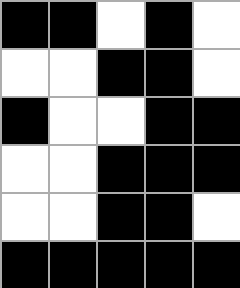[["black", "black", "white", "black", "white"], ["white", "white", "black", "black", "white"], ["black", "white", "white", "black", "black"], ["white", "white", "black", "black", "black"], ["white", "white", "black", "black", "white"], ["black", "black", "black", "black", "black"]]